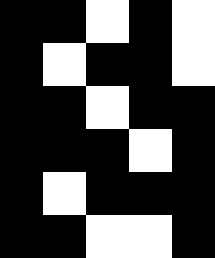[["black", "black", "white", "black", "white"], ["black", "white", "black", "black", "white"], ["black", "black", "white", "black", "black"], ["black", "black", "black", "white", "black"], ["black", "white", "black", "black", "black"], ["black", "black", "white", "white", "black"]]